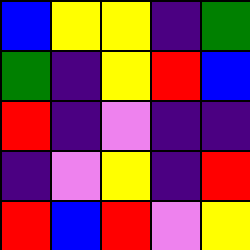[["blue", "yellow", "yellow", "indigo", "green"], ["green", "indigo", "yellow", "red", "blue"], ["red", "indigo", "violet", "indigo", "indigo"], ["indigo", "violet", "yellow", "indigo", "red"], ["red", "blue", "red", "violet", "yellow"]]